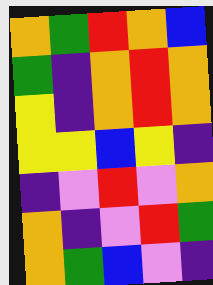[["orange", "green", "red", "orange", "blue"], ["green", "indigo", "orange", "red", "orange"], ["yellow", "indigo", "orange", "red", "orange"], ["yellow", "yellow", "blue", "yellow", "indigo"], ["indigo", "violet", "red", "violet", "orange"], ["orange", "indigo", "violet", "red", "green"], ["orange", "green", "blue", "violet", "indigo"]]